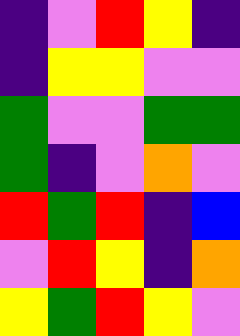[["indigo", "violet", "red", "yellow", "indigo"], ["indigo", "yellow", "yellow", "violet", "violet"], ["green", "violet", "violet", "green", "green"], ["green", "indigo", "violet", "orange", "violet"], ["red", "green", "red", "indigo", "blue"], ["violet", "red", "yellow", "indigo", "orange"], ["yellow", "green", "red", "yellow", "violet"]]